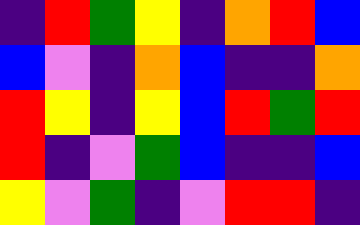[["indigo", "red", "green", "yellow", "indigo", "orange", "red", "blue"], ["blue", "violet", "indigo", "orange", "blue", "indigo", "indigo", "orange"], ["red", "yellow", "indigo", "yellow", "blue", "red", "green", "red"], ["red", "indigo", "violet", "green", "blue", "indigo", "indigo", "blue"], ["yellow", "violet", "green", "indigo", "violet", "red", "red", "indigo"]]